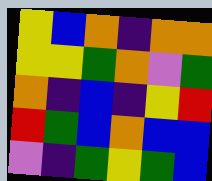[["yellow", "blue", "orange", "indigo", "orange", "orange"], ["yellow", "yellow", "green", "orange", "violet", "green"], ["orange", "indigo", "blue", "indigo", "yellow", "red"], ["red", "green", "blue", "orange", "blue", "blue"], ["violet", "indigo", "green", "yellow", "green", "blue"]]